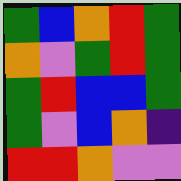[["green", "blue", "orange", "red", "green"], ["orange", "violet", "green", "red", "green"], ["green", "red", "blue", "blue", "green"], ["green", "violet", "blue", "orange", "indigo"], ["red", "red", "orange", "violet", "violet"]]